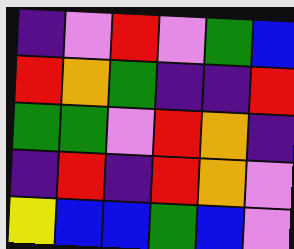[["indigo", "violet", "red", "violet", "green", "blue"], ["red", "orange", "green", "indigo", "indigo", "red"], ["green", "green", "violet", "red", "orange", "indigo"], ["indigo", "red", "indigo", "red", "orange", "violet"], ["yellow", "blue", "blue", "green", "blue", "violet"]]